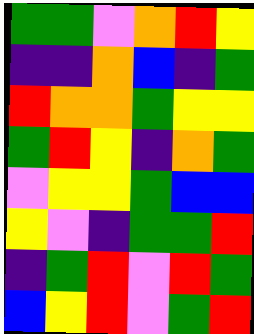[["green", "green", "violet", "orange", "red", "yellow"], ["indigo", "indigo", "orange", "blue", "indigo", "green"], ["red", "orange", "orange", "green", "yellow", "yellow"], ["green", "red", "yellow", "indigo", "orange", "green"], ["violet", "yellow", "yellow", "green", "blue", "blue"], ["yellow", "violet", "indigo", "green", "green", "red"], ["indigo", "green", "red", "violet", "red", "green"], ["blue", "yellow", "red", "violet", "green", "red"]]